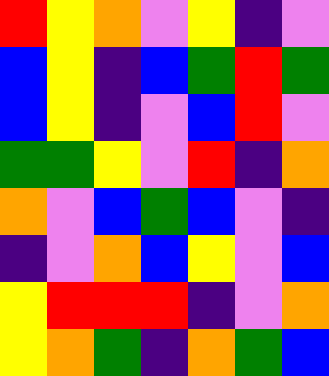[["red", "yellow", "orange", "violet", "yellow", "indigo", "violet"], ["blue", "yellow", "indigo", "blue", "green", "red", "green"], ["blue", "yellow", "indigo", "violet", "blue", "red", "violet"], ["green", "green", "yellow", "violet", "red", "indigo", "orange"], ["orange", "violet", "blue", "green", "blue", "violet", "indigo"], ["indigo", "violet", "orange", "blue", "yellow", "violet", "blue"], ["yellow", "red", "red", "red", "indigo", "violet", "orange"], ["yellow", "orange", "green", "indigo", "orange", "green", "blue"]]